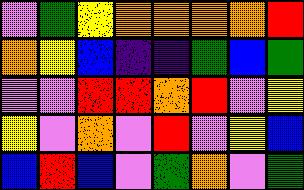[["violet", "green", "yellow", "orange", "orange", "orange", "orange", "red"], ["orange", "yellow", "blue", "indigo", "indigo", "green", "blue", "green"], ["violet", "violet", "red", "red", "orange", "red", "violet", "yellow"], ["yellow", "violet", "orange", "violet", "red", "violet", "yellow", "blue"], ["blue", "red", "blue", "violet", "green", "orange", "violet", "green"]]